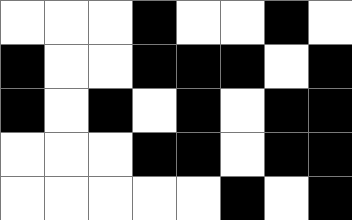[["white", "white", "white", "black", "white", "white", "black", "white"], ["black", "white", "white", "black", "black", "black", "white", "black"], ["black", "white", "black", "white", "black", "white", "black", "black"], ["white", "white", "white", "black", "black", "white", "black", "black"], ["white", "white", "white", "white", "white", "black", "white", "black"]]